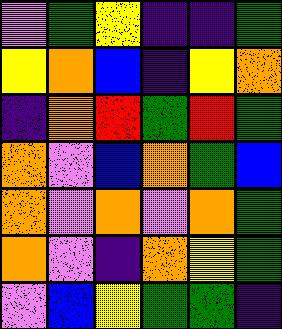[["violet", "green", "yellow", "indigo", "indigo", "green"], ["yellow", "orange", "blue", "indigo", "yellow", "orange"], ["indigo", "orange", "red", "green", "red", "green"], ["orange", "violet", "blue", "orange", "green", "blue"], ["orange", "violet", "orange", "violet", "orange", "green"], ["orange", "violet", "indigo", "orange", "yellow", "green"], ["violet", "blue", "yellow", "green", "green", "indigo"]]